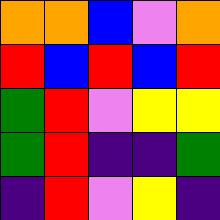[["orange", "orange", "blue", "violet", "orange"], ["red", "blue", "red", "blue", "red"], ["green", "red", "violet", "yellow", "yellow"], ["green", "red", "indigo", "indigo", "green"], ["indigo", "red", "violet", "yellow", "indigo"]]